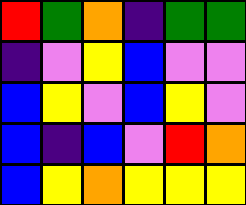[["red", "green", "orange", "indigo", "green", "green"], ["indigo", "violet", "yellow", "blue", "violet", "violet"], ["blue", "yellow", "violet", "blue", "yellow", "violet"], ["blue", "indigo", "blue", "violet", "red", "orange"], ["blue", "yellow", "orange", "yellow", "yellow", "yellow"]]